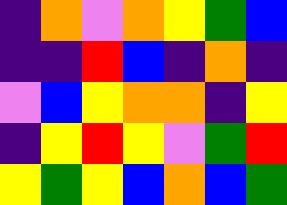[["indigo", "orange", "violet", "orange", "yellow", "green", "blue"], ["indigo", "indigo", "red", "blue", "indigo", "orange", "indigo"], ["violet", "blue", "yellow", "orange", "orange", "indigo", "yellow"], ["indigo", "yellow", "red", "yellow", "violet", "green", "red"], ["yellow", "green", "yellow", "blue", "orange", "blue", "green"]]